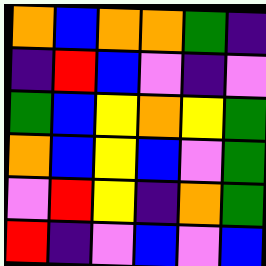[["orange", "blue", "orange", "orange", "green", "indigo"], ["indigo", "red", "blue", "violet", "indigo", "violet"], ["green", "blue", "yellow", "orange", "yellow", "green"], ["orange", "blue", "yellow", "blue", "violet", "green"], ["violet", "red", "yellow", "indigo", "orange", "green"], ["red", "indigo", "violet", "blue", "violet", "blue"]]